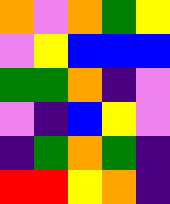[["orange", "violet", "orange", "green", "yellow"], ["violet", "yellow", "blue", "blue", "blue"], ["green", "green", "orange", "indigo", "violet"], ["violet", "indigo", "blue", "yellow", "violet"], ["indigo", "green", "orange", "green", "indigo"], ["red", "red", "yellow", "orange", "indigo"]]